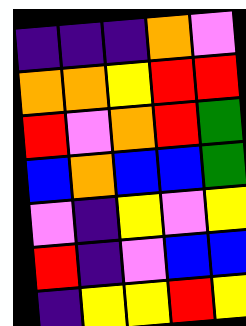[["indigo", "indigo", "indigo", "orange", "violet"], ["orange", "orange", "yellow", "red", "red"], ["red", "violet", "orange", "red", "green"], ["blue", "orange", "blue", "blue", "green"], ["violet", "indigo", "yellow", "violet", "yellow"], ["red", "indigo", "violet", "blue", "blue"], ["indigo", "yellow", "yellow", "red", "yellow"]]